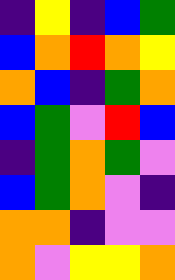[["indigo", "yellow", "indigo", "blue", "green"], ["blue", "orange", "red", "orange", "yellow"], ["orange", "blue", "indigo", "green", "orange"], ["blue", "green", "violet", "red", "blue"], ["indigo", "green", "orange", "green", "violet"], ["blue", "green", "orange", "violet", "indigo"], ["orange", "orange", "indigo", "violet", "violet"], ["orange", "violet", "yellow", "yellow", "orange"]]